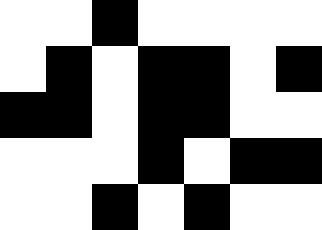[["white", "white", "black", "white", "white", "white", "white"], ["white", "black", "white", "black", "black", "white", "black"], ["black", "black", "white", "black", "black", "white", "white"], ["white", "white", "white", "black", "white", "black", "black"], ["white", "white", "black", "white", "black", "white", "white"]]